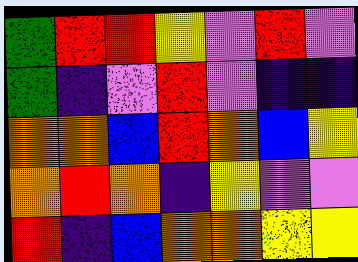[["green", "red", "red", "yellow", "violet", "red", "violet"], ["green", "indigo", "violet", "red", "violet", "indigo", "indigo"], ["orange", "orange", "blue", "red", "orange", "blue", "yellow"], ["orange", "red", "orange", "indigo", "yellow", "violet", "violet"], ["red", "indigo", "blue", "orange", "orange", "yellow", "yellow"]]